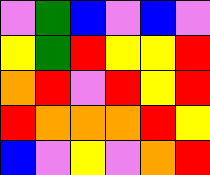[["violet", "green", "blue", "violet", "blue", "violet"], ["yellow", "green", "red", "yellow", "yellow", "red"], ["orange", "red", "violet", "red", "yellow", "red"], ["red", "orange", "orange", "orange", "red", "yellow"], ["blue", "violet", "yellow", "violet", "orange", "red"]]